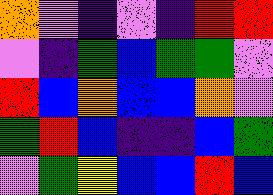[["orange", "violet", "indigo", "violet", "indigo", "red", "red"], ["violet", "indigo", "green", "blue", "green", "green", "violet"], ["red", "blue", "orange", "blue", "blue", "orange", "violet"], ["green", "red", "blue", "indigo", "indigo", "blue", "green"], ["violet", "green", "yellow", "blue", "blue", "red", "blue"]]